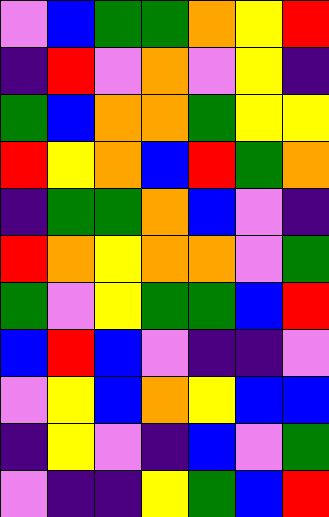[["violet", "blue", "green", "green", "orange", "yellow", "red"], ["indigo", "red", "violet", "orange", "violet", "yellow", "indigo"], ["green", "blue", "orange", "orange", "green", "yellow", "yellow"], ["red", "yellow", "orange", "blue", "red", "green", "orange"], ["indigo", "green", "green", "orange", "blue", "violet", "indigo"], ["red", "orange", "yellow", "orange", "orange", "violet", "green"], ["green", "violet", "yellow", "green", "green", "blue", "red"], ["blue", "red", "blue", "violet", "indigo", "indigo", "violet"], ["violet", "yellow", "blue", "orange", "yellow", "blue", "blue"], ["indigo", "yellow", "violet", "indigo", "blue", "violet", "green"], ["violet", "indigo", "indigo", "yellow", "green", "blue", "red"]]